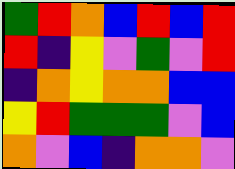[["green", "red", "orange", "blue", "red", "blue", "red"], ["red", "indigo", "yellow", "violet", "green", "violet", "red"], ["indigo", "orange", "yellow", "orange", "orange", "blue", "blue"], ["yellow", "red", "green", "green", "green", "violet", "blue"], ["orange", "violet", "blue", "indigo", "orange", "orange", "violet"]]